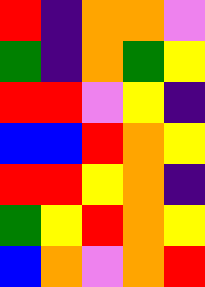[["red", "indigo", "orange", "orange", "violet"], ["green", "indigo", "orange", "green", "yellow"], ["red", "red", "violet", "yellow", "indigo"], ["blue", "blue", "red", "orange", "yellow"], ["red", "red", "yellow", "orange", "indigo"], ["green", "yellow", "red", "orange", "yellow"], ["blue", "orange", "violet", "orange", "red"]]